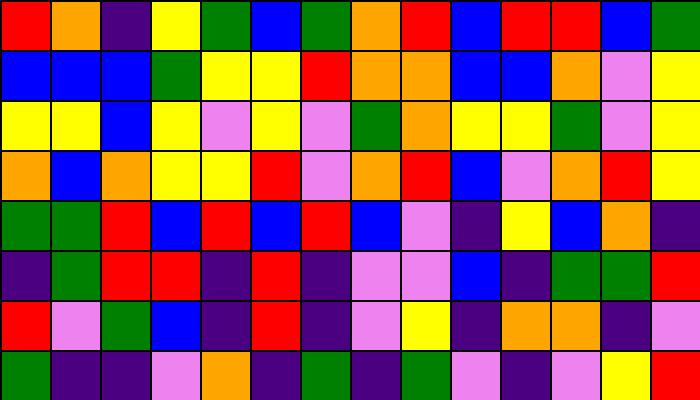[["red", "orange", "indigo", "yellow", "green", "blue", "green", "orange", "red", "blue", "red", "red", "blue", "green"], ["blue", "blue", "blue", "green", "yellow", "yellow", "red", "orange", "orange", "blue", "blue", "orange", "violet", "yellow"], ["yellow", "yellow", "blue", "yellow", "violet", "yellow", "violet", "green", "orange", "yellow", "yellow", "green", "violet", "yellow"], ["orange", "blue", "orange", "yellow", "yellow", "red", "violet", "orange", "red", "blue", "violet", "orange", "red", "yellow"], ["green", "green", "red", "blue", "red", "blue", "red", "blue", "violet", "indigo", "yellow", "blue", "orange", "indigo"], ["indigo", "green", "red", "red", "indigo", "red", "indigo", "violet", "violet", "blue", "indigo", "green", "green", "red"], ["red", "violet", "green", "blue", "indigo", "red", "indigo", "violet", "yellow", "indigo", "orange", "orange", "indigo", "violet"], ["green", "indigo", "indigo", "violet", "orange", "indigo", "green", "indigo", "green", "violet", "indigo", "violet", "yellow", "red"]]